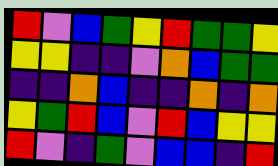[["red", "violet", "blue", "green", "yellow", "red", "green", "green", "yellow"], ["yellow", "yellow", "indigo", "indigo", "violet", "orange", "blue", "green", "green"], ["indigo", "indigo", "orange", "blue", "indigo", "indigo", "orange", "indigo", "orange"], ["yellow", "green", "red", "blue", "violet", "red", "blue", "yellow", "yellow"], ["red", "violet", "indigo", "green", "violet", "blue", "blue", "indigo", "red"]]